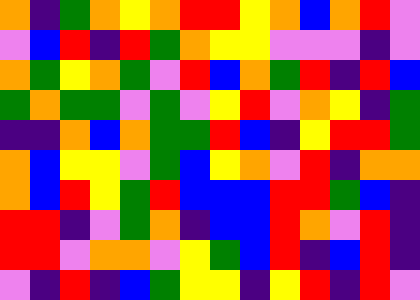[["orange", "indigo", "green", "orange", "yellow", "orange", "red", "red", "yellow", "orange", "blue", "orange", "red", "violet"], ["violet", "blue", "red", "indigo", "red", "green", "orange", "yellow", "yellow", "violet", "violet", "violet", "indigo", "violet"], ["orange", "green", "yellow", "orange", "green", "violet", "red", "blue", "orange", "green", "red", "indigo", "red", "blue"], ["green", "orange", "green", "green", "violet", "green", "violet", "yellow", "red", "violet", "orange", "yellow", "indigo", "green"], ["indigo", "indigo", "orange", "blue", "orange", "green", "green", "red", "blue", "indigo", "yellow", "red", "red", "green"], ["orange", "blue", "yellow", "yellow", "violet", "green", "blue", "yellow", "orange", "violet", "red", "indigo", "orange", "orange"], ["orange", "blue", "red", "yellow", "green", "red", "blue", "blue", "blue", "red", "red", "green", "blue", "indigo"], ["red", "red", "indigo", "violet", "green", "orange", "indigo", "blue", "blue", "red", "orange", "violet", "red", "indigo"], ["red", "red", "violet", "orange", "orange", "violet", "yellow", "green", "blue", "red", "indigo", "blue", "red", "indigo"], ["violet", "indigo", "red", "indigo", "blue", "green", "yellow", "yellow", "indigo", "yellow", "red", "indigo", "red", "violet"]]